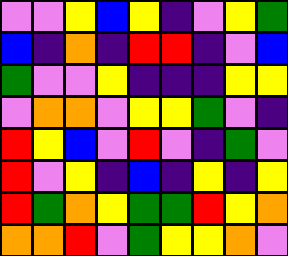[["violet", "violet", "yellow", "blue", "yellow", "indigo", "violet", "yellow", "green"], ["blue", "indigo", "orange", "indigo", "red", "red", "indigo", "violet", "blue"], ["green", "violet", "violet", "yellow", "indigo", "indigo", "indigo", "yellow", "yellow"], ["violet", "orange", "orange", "violet", "yellow", "yellow", "green", "violet", "indigo"], ["red", "yellow", "blue", "violet", "red", "violet", "indigo", "green", "violet"], ["red", "violet", "yellow", "indigo", "blue", "indigo", "yellow", "indigo", "yellow"], ["red", "green", "orange", "yellow", "green", "green", "red", "yellow", "orange"], ["orange", "orange", "red", "violet", "green", "yellow", "yellow", "orange", "violet"]]